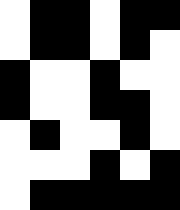[["white", "black", "black", "white", "black", "black"], ["white", "black", "black", "white", "black", "white"], ["black", "white", "white", "black", "white", "white"], ["black", "white", "white", "black", "black", "white"], ["white", "black", "white", "white", "black", "white"], ["white", "white", "white", "black", "white", "black"], ["white", "black", "black", "black", "black", "black"]]